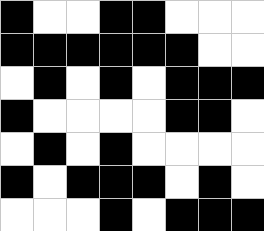[["black", "white", "white", "black", "black", "white", "white", "white"], ["black", "black", "black", "black", "black", "black", "white", "white"], ["white", "black", "white", "black", "white", "black", "black", "black"], ["black", "white", "white", "white", "white", "black", "black", "white"], ["white", "black", "white", "black", "white", "white", "white", "white"], ["black", "white", "black", "black", "black", "white", "black", "white"], ["white", "white", "white", "black", "white", "black", "black", "black"]]